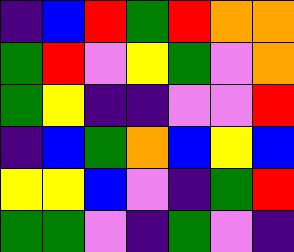[["indigo", "blue", "red", "green", "red", "orange", "orange"], ["green", "red", "violet", "yellow", "green", "violet", "orange"], ["green", "yellow", "indigo", "indigo", "violet", "violet", "red"], ["indigo", "blue", "green", "orange", "blue", "yellow", "blue"], ["yellow", "yellow", "blue", "violet", "indigo", "green", "red"], ["green", "green", "violet", "indigo", "green", "violet", "indigo"]]